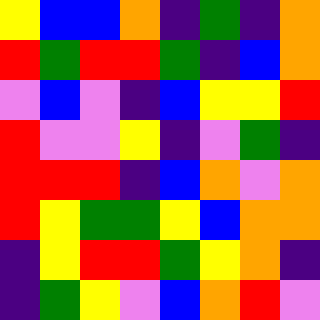[["yellow", "blue", "blue", "orange", "indigo", "green", "indigo", "orange"], ["red", "green", "red", "red", "green", "indigo", "blue", "orange"], ["violet", "blue", "violet", "indigo", "blue", "yellow", "yellow", "red"], ["red", "violet", "violet", "yellow", "indigo", "violet", "green", "indigo"], ["red", "red", "red", "indigo", "blue", "orange", "violet", "orange"], ["red", "yellow", "green", "green", "yellow", "blue", "orange", "orange"], ["indigo", "yellow", "red", "red", "green", "yellow", "orange", "indigo"], ["indigo", "green", "yellow", "violet", "blue", "orange", "red", "violet"]]